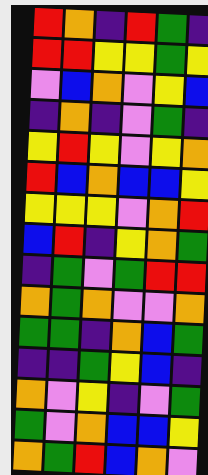[["red", "orange", "indigo", "red", "green", "indigo"], ["red", "red", "yellow", "yellow", "green", "yellow"], ["violet", "blue", "orange", "violet", "yellow", "blue"], ["indigo", "orange", "indigo", "violet", "green", "indigo"], ["yellow", "red", "yellow", "violet", "yellow", "orange"], ["red", "blue", "orange", "blue", "blue", "yellow"], ["yellow", "yellow", "yellow", "violet", "orange", "red"], ["blue", "red", "indigo", "yellow", "orange", "green"], ["indigo", "green", "violet", "green", "red", "red"], ["orange", "green", "orange", "violet", "violet", "orange"], ["green", "green", "indigo", "orange", "blue", "green"], ["indigo", "indigo", "green", "yellow", "blue", "indigo"], ["orange", "violet", "yellow", "indigo", "violet", "green"], ["green", "violet", "orange", "blue", "blue", "yellow"], ["orange", "green", "red", "blue", "orange", "violet"]]